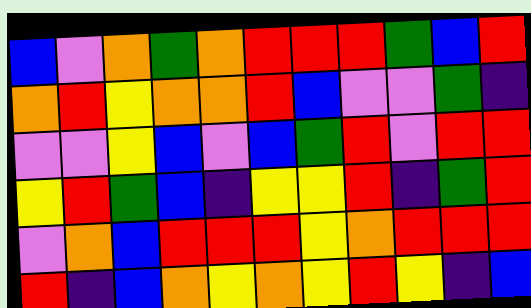[["blue", "violet", "orange", "green", "orange", "red", "red", "red", "green", "blue", "red"], ["orange", "red", "yellow", "orange", "orange", "red", "blue", "violet", "violet", "green", "indigo"], ["violet", "violet", "yellow", "blue", "violet", "blue", "green", "red", "violet", "red", "red"], ["yellow", "red", "green", "blue", "indigo", "yellow", "yellow", "red", "indigo", "green", "red"], ["violet", "orange", "blue", "red", "red", "red", "yellow", "orange", "red", "red", "red"], ["red", "indigo", "blue", "orange", "yellow", "orange", "yellow", "red", "yellow", "indigo", "blue"]]